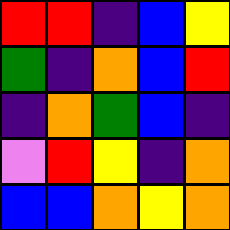[["red", "red", "indigo", "blue", "yellow"], ["green", "indigo", "orange", "blue", "red"], ["indigo", "orange", "green", "blue", "indigo"], ["violet", "red", "yellow", "indigo", "orange"], ["blue", "blue", "orange", "yellow", "orange"]]